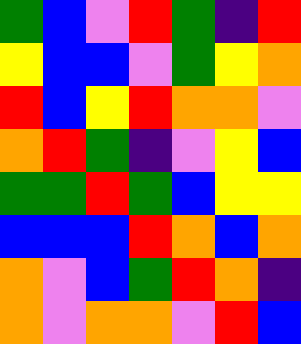[["green", "blue", "violet", "red", "green", "indigo", "red"], ["yellow", "blue", "blue", "violet", "green", "yellow", "orange"], ["red", "blue", "yellow", "red", "orange", "orange", "violet"], ["orange", "red", "green", "indigo", "violet", "yellow", "blue"], ["green", "green", "red", "green", "blue", "yellow", "yellow"], ["blue", "blue", "blue", "red", "orange", "blue", "orange"], ["orange", "violet", "blue", "green", "red", "orange", "indigo"], ["orange", "violet", "orange", "orange", "violet", "red", "blue"]]